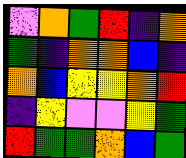[["violet", "orange", "green", "red", "indigo", "orange"], ["green", "indigo", "orange", "orange", "blue", "indigo"], ["orange", "blue", "yellow", "yellow", "orange", "red"], ["indigo", "yellow", "violet", "violet", "yellow", "green"], ["red", "green", "green", "orange", "blue", "green"]]